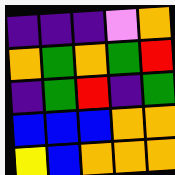[["indigo", "indigo", "indigo", "violet", "orange"], ["orange", "green", "orange", "green", "red"], ["indigo", "green", "red", "indigo", "green"], ["blue", "blue", "blue", "orange", "orange"], ["yellow", "blue", "orange", "orange", "orange"]]